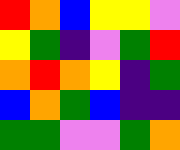[["red", "orange", "blue", "yellow", "yellow", "violet"], ["yellow", "green", "indigo", "violet", "green", "red"], ["orange", "red", "orange", "yellow", "indigo", "green"], ["blue", "orange", "green", "blue", "indigo", "indigo"], ["green", "green", "violet", "violet", "green", "orange"]]